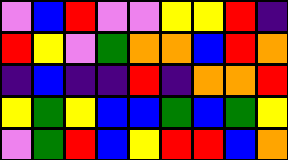[["violet", "blue", "red", "violet", "violet", "yellow", "yellow", "red", "indigo"], ["red", "yellow", "violet", "green", "orange", "orange", "blue", "red", "orange"], ["indigo", "blue", "indigo", "indigo", "red", "indigo", "orange", "orange", "red"], ["yellow", "green", "yellow", "blue", "blue", "green", "blue", "green", "yellow"], ["violet", "green", "red", "blue", "yellow", "red", "red", "blue", "orange"]]